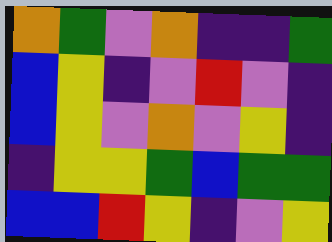[["orange", "green", "violet", "orange", "indigo", "indigo", "green"], ["blue", "yellow", "indigo", "violet", "red", "violet", "indigo"], ["blue", "yellow", "violet", "orange", "violet", "yellow", "indigo"], ["indigo", "yellow", "yellow", "green", "blue", "green", "green"], ["blue", "blue", "red", "yellow", "indigo", "violet", "yellow"]]